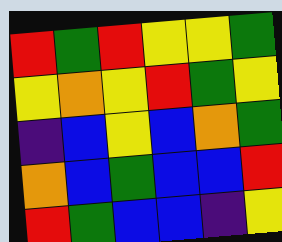[["red", "green", "red", "yellow", "yellow", "green"], ["yellow", "orange", "yellow", "red", "green", "yellow"], ["indigo", "blue", "yellow", "blue", "orange", "green"], ["orange", "blue", "green", "blue", "blue", "red"], ["red", "green", "blue", "blue", "indigo", "yellow"]]